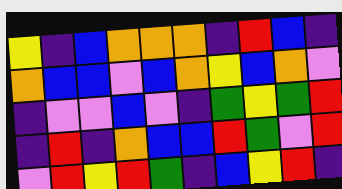[["yellow", "indigo", "blue", "orange", "orange", "orange", "indigo", "red", "blue", "indigo"], ["orange", "blue", "blue", "violet", "blue", "orange", "yellow", "blue", "orange", "violet"], ["indigo", "violet", "violet", "blue", "violet", "indigo", "green", "yellow", "green", "red"], ["indigo", "red", "indigo", "orange", "blue", "blue", "red", "green", "violet", "red"], ["violet", "red", "yellow", "red", "green", "indigo", "blue", "yellow", "red", "indigo"]]